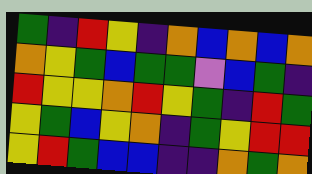[["green", "indigo", "red", "yellow", "indigo", "orange", "blue", "orange", "blue", "orange"], ["orange", "yellow", "green", "blue", "green", "green", "violet", "blue", "green", "indigo"], ["red", "yellow", "yellow", "orange", "red", "yellow", "green", "indigo", "red", "green"], ["yellow", "green", "blue", "yellow", "orange", "indigo", "green", "yellow", "red", "red"], ["yellow", "red", "green", "blue", "blue", "indigo", "indigo", "orange", "green", "orange"]]